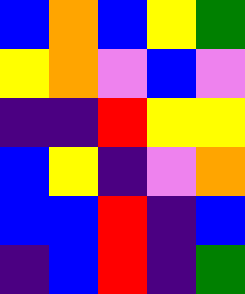[["blue", "orange", "blue", "yellow", "green"], ["yellow", "orange", "violet", "blue", "violet"], ["indigo", "indigo", "red", "yellow", "yellow"], ["blue", "yellow", "indigo", "violet", "orange"], ["blue", "blue", "red", "indigo", "blue"], ["indigo", "blue", "red", "indigo", "green"]]